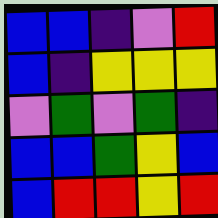[["blue", "blue", "indigo", "violet", "red"], ["blue", "indigo", "yellow", "yellow", "yellow"], ["violet", "green", "violet", "green", "indigo"], ["blue", "blue", "green", "yellow", "blue"], ["blue", "red", "red", "yellow", "red"]]